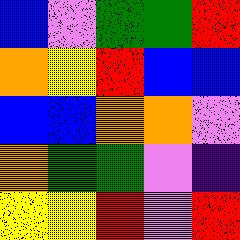[["blue", "violet", "green", "green", "red"], ["orange", "yellow", "red", "blue", "blue"], ["blue", "blue", "orange", "orange", "violet"], ["orange", "green", "green", "violet", "indigo"], ["yellow", "yellow", "red", "violet", "red"]]